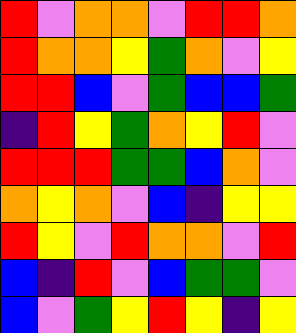[["red", "violet", "orange", "orange", "violet", "red", "red", "orange"], ["red", "orange", "orange", "yellow", "green", "orange", "violet", "yellow"], ["red", "red", "blue", "violet", "green", "blue", "blue", "green"], ["indigo", "red", "yellow", "green", "orange", "yellow", "red", "violet"], ["red", "red", "red", "green", "green", "blue", "orange", "violet"], ["orange", "yellow", "orange", "violet", "blue", "indigo", "yellow", "yellow"], ["red", "yellow", "violet", "red", "orange", "orange", "violet", "red"], ["blue", "indigo", "red", "violet", "blue", "green", "green", "violet"], ["blue", "violet", "green", "yellow", "red", "yellow", "indigo", "yellow"]]